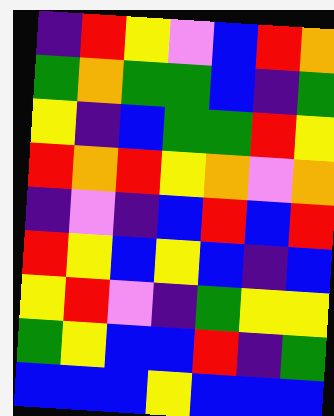[["indigo", "red", "yellow", "violet", "blue", "red", "orange"], ["green", "orange", "green", "green", "blue", "indigo", "green"], ["yellow", "indigo", "blue", "green", "green", "red", "yellow"], ["red", "orange", "red", "yellow", "orange", "violet", "orange"], ["indigo", "violet", "indigo", "blue", "red", "blue", "red"], ["red", "yellow", "blue", "yellow", "blue", "indigo", "blue"], ["yellow", "red", "violet", "indigo", "green", "yellow", "yellow"], ["green", "yellow", "blue", "blue", "red", "indigo", "green"], ["blue", "blue", "blue", "yellow", "blue", "blue", "blue"]]